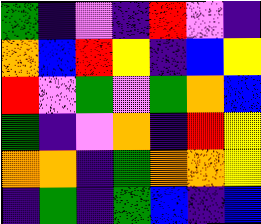[["green", "indigo", "violet", "indigo", "red", "violet", "indigo"], ["orange", "blue", "red", "yellow", "indigo", "blue", "yellow"], ["red", "violet", "green", "violet", "green", "orange", "blue"], ["green", "indigo", "violet", "orange", "indigo", "red", "yellow"], ["orange", "orange", "indigo", "green", "orange", "orange", "yellow"], ["indigo", "green", "indigo", "green", "blue", "indigo", "blue"]]